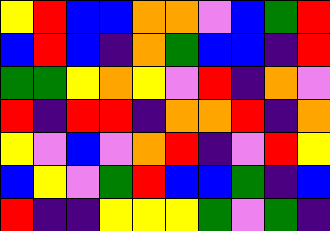[["yellow", "red", "blue", "blue", "orange", "orange", "violet", "blue", "green", "red"], ["blue", "red", "blue", "indigo", "orange", "green", "blue", "blue", "indigo", "red"], ["green", "green", "yellow", "orange", "yellow", "violet", "red", "indigo", "orange", "violet"], ["red", "indigo", "red", "red", "indigo", "orange", "orange", "red", "indigo", "orange"], ["yellow", "violet", "blue", "violet", "orange", "red", "indigo", "violet", "red", "yellow"], ["blue", "yellow", "violet", "green", "red", "blue", "blue", "green", "indigo", "blue"], ["red", "indigo", "indigo", "yellow", "yellow", "yellow", "green", "violet", "green", "indigo"]]